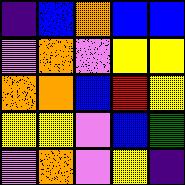[["indigo", "blue", "orange", "blue", "blue"], ["violet", "orange", "violet", "yellow", "yellow"], ["orange", "orange", "blue", "red", "yellow"], ["yellow", "yellow", "violet", "blue", "green"], ["violet", "orange", "violet", "yellow", "indigo"]]